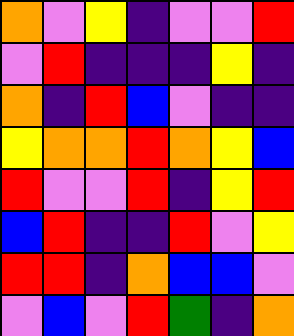[["orange", "violet", "yellow", "indigo", "violet", "violet", "red"], ["violet", "red", "indigo", "indigo", "indigo", "yellow", "indigo"], ["orange", "indigo", "red", "blue", "violet", "indigo", "indigo"], ["yellow", "orange", "orange", "red", "orange", "yellow", "blue"], ["red", "violet", "violet", "red", "indigo", "yellow", "red"], ["blue", "red", "indigo", "indigo", "red", "violet", "yellow"], ["red", "red", "indigo", "orange", "blue", "blue", "violet"], ["violet", "blue", "violet", "red", "green", "indigo", "orange"]]